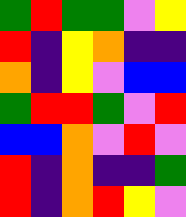[["green", "red", "green", "green", "violet", "yellow"], ["red", "indigo", "yellow", "orange", "indigo", "indigo"], ["orange", "indigo", "yellow", "violet", "blue", "blue"], ["green", "red", "red", "green", "violet", "red"], ["blue", "blue", "orange", "violet", "red", "violet"], ["red", "indigo", "orange", "indigo", "indigo", "green"], ["red", "indigo", "orange", "red", "yellow", "violet"]]